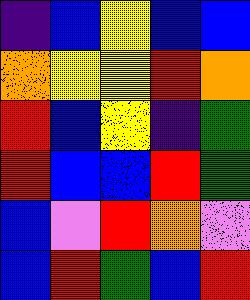[["indigo", "blue", "yellow", "blue", "blue"], ["orange", "yellow", "yellow", "red", "orange"], ["red", "blue", "yellow", "indigo", "green"], ["red", "blue", "blue", "red", "green"], ["blue", "violet", "red", "orange", "violet"], ["blue", "red", "green", "blue", "red"]]